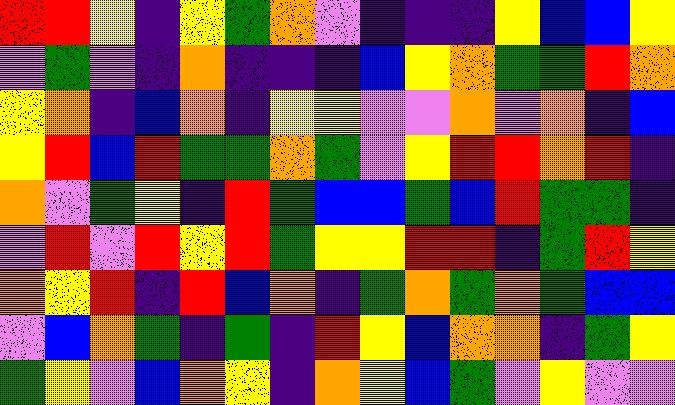[["red", "red", "yellow", "indigo", "yellow", "green", "orange", "violet", "indigo", "indigo", "indigo", "yellow", "blue", "blue", "yellow"], ["violet", "green", "violet", "indigo", "orange", "indigo", "indigo", "indigo", "blue", "yellow", "orange", "green", "green", "red", "orange"], ["yellow", "orange", "indigo", "blue", "orange", "indigo", "yellow", "yellow", "violet", "violet", "orange", "violet", "orange", "indigo", "blue"], ["yellow", "red", "blue", "red", "green", "green", "orange", "green", "violet", "yellow", "red", "red", "orange", "red", "indigo"], ["orange", "violet", "green", "yellow", "indigo", "red", "green", "blue", "blue", "green", "blue", "red", "green", "green", "indigo"], ["violet", "red", "violet", "red", "yellow", "red", "green", "yellow", "yellow", "red", "red", "indigo", "green", "red", "yellow"], ["orange", "yellow", "red", "indigo", "red", "blue", "orange", "indigo", "green", "orange", "green", "orange", "green", "blue", "blue"], ["violet", "blue", "orange", "green", "indigo", "green", "indigo", "red", "yellow", "blue", "orange", "orange", "indigo", "green", "yellow"], ["green", "yellow", "violet", "blue", "orange", "yellow", "indigo", "orange", "yellow", "blue", "green", "violet", "yellow", "violet", "violet"]]